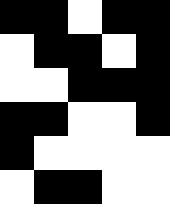[["black", "black", "white", "black", "black"], ["white", "black", "black", "white", "black"], ["white", "white", "black", "black", "black"], ["black", "black", "white", "white", "black"], ["black", "white", "white", "white", "white"], ["white", "black", "black", "white", "white"]]